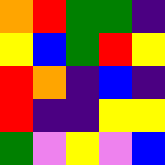[["orange", "red", "green", "green", "indigo"], ["yellow", "blue", "green", "red", "yellow"], ["red", "orange", "indigo", "blue", "indigo"], ["red", "indigo", "indigo", "yellow", "yellow"], ["green", "violet", "yellow", "violet", "blue"]]